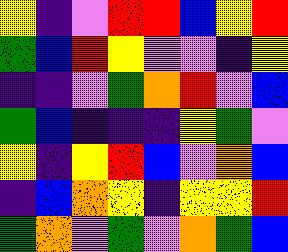[["yellow", "indigo", "violet", "red", "red", "blue", "yellow", "red"], ["green", "blue", "red", "yellow", "violet", "violet", "indigo", "yellow"], ["indigo", "indigo", "violet", "green", "orange", "red", "violet", "blue"], ["green", "blue", "indigo", "indigo", "indigo", "yellow", "green", "violet"], ["yellow", "indigo", "yellow", "red", "blue", "violet", "orange", "blue"], ["indigo", "blue", "orange", "yellow", "indigo", "yellow", "yellow", "red"], ["green", "orange", "violet", "green", "violet", "orange", "green", "blue"]]